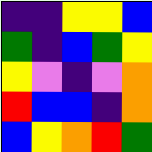[["indigo", "indigo", "yellow", "yellow", "blue"], ["green", "indigo", "blue", "green", "yellow"], ["yellow", "violet", "indigo", "violet", "orange"], ["red", "blue", "blue", "indigo", "orange"], ["blue", "yellow", "orange", "red", "green"]]